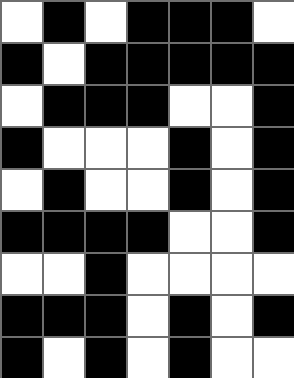[["white", "black", "white", "black", "black", "black", "white"], ["black", "white", "black", "black", "black", "black", "black"], ["white", "black", "black", "black", "white", "white", "black"], ["black", "white", "white", "white", "black", "white", "black"], ["white", "black", "white", "white", "black", "white", "black"], ["black", "black", "black", "black", "white", "white", "black"], ["white", "white", "black", "white", "white", "white", "white"], ["black", "black", "black", "white", "black", "white", "black"], ["black", "white", "black", "white", "black", "white", "white"]]